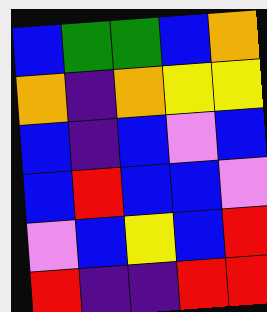[["blue", "green", "green", "blue", "orange"], ["orange", "indigo", "orange", "yellow", "yellow"], ["blue", "indigo", "blue", "violet", "blue"], ["blue", "red", "blue", "blue", "violet"], ["violet", "blue", "yellow", "blue", "red"], ["red", "indigo", "indigo", "red", "red"]]